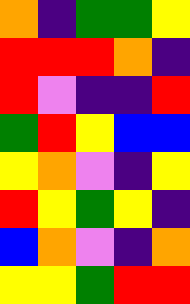[["orange", "indigo", "green", "green", "yellow"], ["red", "red", "red", "orange", "indigo"], ["red", "violet", "indigo", "indigo", "red"], ["green", "red", "yellow", "blue", "blue"], ["yellow", "orange", "violet", "indigo", "yellow"], ["red", "yellow", "green", "yellow", "indigo"], ["blue", "orange", "violet", "indigo", "orange"], ["yellow", "yellow", "green", "red", "red"]]